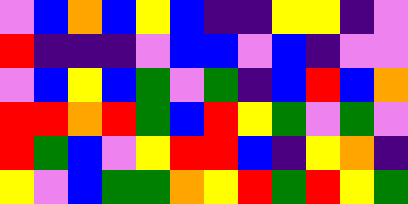[["violet", "blue", "orange", "blue", "yellow", "blue", "indigo", "indigo", "yellow", "yellow", "indigo", "violet"], ["red", "indigo", "indigo", "indigo", "violet", "blue", "blue", "violet", "blue", "indigo", "violet", "violet"], ["violet", "blue", "yellow", "blue", "green", "violet", "green", "indigo", "blue", "red", "blue", "orange"], ["red", "red", "orange", "red", "green", "blue", "red", "yellow", "green", "violet", "green", "violet"], ["red", "green", "blue", "violet", "yellow", "red", "red", "blue", "indigo", "yellow", "orange", "indigo"], ["yellow", "violet", "blue", "green", "green", "orange", "yellow", "red", "green", "red", "yellow", "green"]]